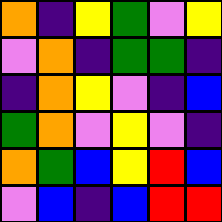[["orange", "indigo", "yellow", "green", "violet", "yellow"], ["violet", "orange", "indigo", "green", "green", "indigo"], ["indigo", "orange", "yellow", "violet", "indigo", "blue"], ["green", "orange", "violet", "yellow", "violet", "indigo"], ["orange", "green", "blue", "yellow", "red", "blue"], ["violet", "blue", "indigo", "blue", "red", "red"]]